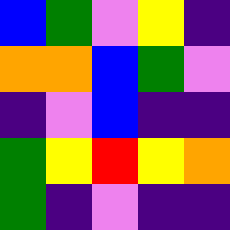[["blue", "green", "violet", "yellow", "indigo"], ["orange", "orange", "blue", "green", "violet"], ["indigo", "violet", "blue", "indigo", "indigo"], ["green", "yellow", "red", "yellow", "orange"], ["green", "indigo", "violet", "indigo", "indigo"]]